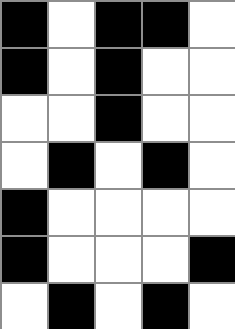[["black", "white", "black", "black", "white"], ["black", "white", "black", "white", "white"], ["white", "white", "black", "white", "white"], ["white", "black", "white", "black", "white"], ["black", "white", "white", "white", "white"], ["black", "white", "white", "white", "black"], ["white", "black", "white", "black", "white"]]